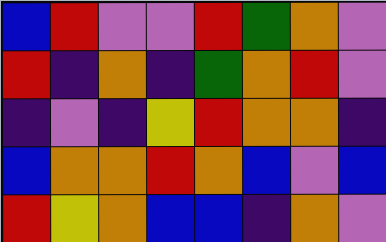[["blue", "red", "violet", "violet", "red", "green", "orange", "violet"], ["red", "indigo", "orange", "indigo", "green", "orange", "red", "violet"], ["indigo", "violet", "indigo", "yellow", "red", "orange", "orange", "indigo"], ["blue", "orange", "orange", "red", "orange", "blue", "violet", "blue"], ["red", "yellow", "orange", "blue", "blue", "indigo", "orange", "violet"]]